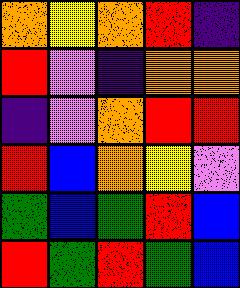[["orange", "yellow", "orange", "red", "indigo"], ["red", "violet", "indigo", "orange", "orange"], ["indigo", "violet", "orange", "red", "red"], ["red", "blue", "orange", "yellow", "violet"], ["green", "blue", "green", "red", "blue"], ["red", "green", "red", "green", "blue"]]